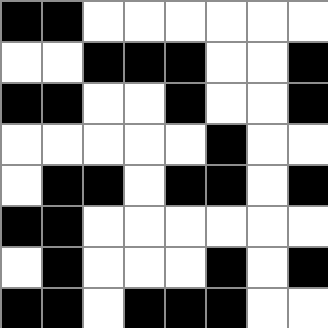[["black", "black", "white", "white", "white", "white", "white", "white"], ["white", "white", "black", "black", "black", "white", "white", "black"], ["black", "black", "white", "white", "black", "white", "white", "black"], ["white", "white", "white", "white", "white", "black", "white", "white"], ["white", "black", "black", "white", "black", "black", "white", "black"], ["black", "black", "white", "white", "white", "white", "white", "white"], ["white", "black", "white", "white", "white", "black", "white", "black"], ["black", "black", "white", "black", "black", "black", "white", "white"]]